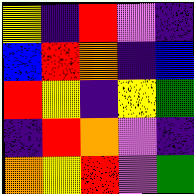[["yellow", "indigo", "red", "violet", "indigo"], ["blue", "red", "orange", "indigo", "blue"], ["red", "yellow", "indigo", "yellow", "green"], ["indigo", "red", "orange", "violet", "indigo"], ["orange", "yellow", "red", "violet", "green"]]